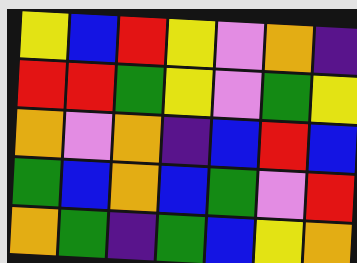[["yellow", "blue", "red", "yellow", "violet", "orange", "indigo"], ["red", "red", "green", "yellow", "violet", "green", "yellow"], ["orange", "violet", "orange", "indigo", "blue", "red", "blue"], ["green", "blue", "orange", "blue", "green", "violet", "red"], ["orange", "green", "indigo", "green", "blue", "yellow", "orange"]]